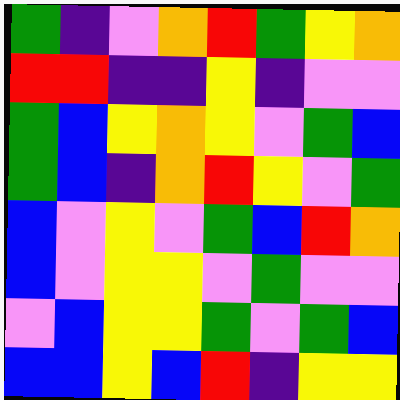[["green", "indigo", "violet", "orange", "red", "green", "yellow", "orange"], ["red", "red", "indigo", "indigo", "yellow", "indigo", "violet", "violet"], ["green", "blue", "yellow", "orange", "yellow", "violet", "green", "blue"], ["green", "blue", "indigo", "orange", "red", "yellow", "violet", "green"], ["blue", "violet", "yellow", "violet", "green", "blue", "red", "orange"], ["blue", "violet", "yellow", "yellow", "violet", "green", "violet", "violet"], ["violet", "blue", "yellow", "yellow", "green", "violet", "green", "blue"], ["blue", "blue", "yellow", "blue", "red", "indigo", "yellow", "yellow"]]